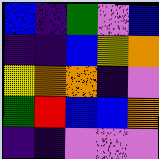[["blue", "indigo", "green", "violet", "blue"], ["indigo", "indigo", "blue", "yellow", "orange"], ["yellow", "orange", "orange", "indigo", "violet"], ["green", "red", "blue", "blue", "orange"], ["indigo", "indigo", "violet", "violet", "violet"]]